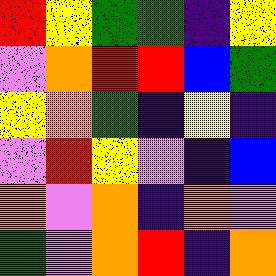[["red", "yellow", "green", "green", "indigo", "yellow"], ["violet", "orange", "red", "red", "blue", "green"], ["yellow", "orange", "green", "indigo", "yellow", "indigo"], ["violet", "red", "yellow", "violet", "indigo", "blue"], ["orange", "violet", "orange", "indigo", "orange", "violet"], ["green", "violet", "orange", "red", "indigo", "orange"]]